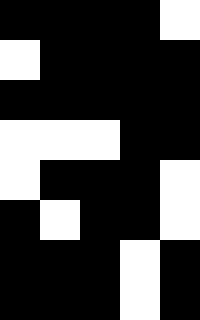[["black", "black", "black", "black", "white"], ["white", "black", "black", "black", "black"], ["black", "black", "black", "black", "black"], ["white", "white", "white", "black", "black"], ["white", "black", "black", "black", "white"], ["black", "white", "black", "black", "white"], ["black", "black", "black", "white", "black"], ["black", "black", "black", "white", "black"]]